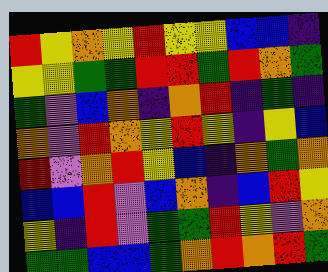[["red", "yellow", "orange", "yellow", "red", "yellow", "yellow", "blue", "blue", "indigo"], ["yellow", "yellow", "green", "green", "red", "red", "green", "red", "orange", "green"], ["green", "violet", "blue", "orange", "indigo", "orange", "red", "indigo", "green", "indigo"], ["orange", "violet", "red", "orange", "yellow", "red", "yellow", "indigo", "yellow", "blue"], ["red", "violet", "orange", "red", "yellow", "blue", "indigo", "orange", "green", "orange"], ["blue", "blue", "red", "violet", "blue", "orange", "indigo", "blue", "red", "yellow"], ["yellow", "indigo", "red", "violet", "green", "green", "red", "yellow", "violet", "orange"], ["green", "green", "blue", "blue", "green", "orange", "red", "orange", "red", "green"]]